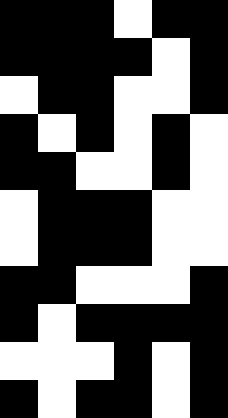[["black", "black", "black", "white", "black", "black"], ["black", "black", "black", "black", "white", "black"], ["white", "black", "black", "white", "white", "black"], ["black", "white", "black", "white", "black", "white"], ["black", "black", "white", "white", "black", "white"], ["white", "black", "black", "black", "white", "white"], ["white", "black", "black", "black", "white", "white"], ["black", "black", "white", "white", "white", "black"], ["black", "white", "black", "black", "black", "black"], ["white", "white", "white", "black", "white", "black"], ["black", "white", "black", "black", "white", "black"]]